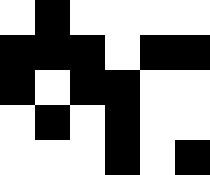[["white", "black", "white", "white", "white", "white"], ["black", "black", "black", "white", "black", "black"], ["black", "white", "black", "black", "white", "white"], ["white", "black", "white", "black", "white", "white"], ["white", "white", "white", "black", "white", "black"]]